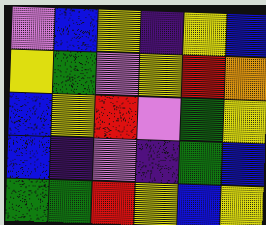[["violet", "blue", "yellow", "indigo", "yellow", "blue"], ["yellow", "green", "violet", "yellow", "red", "orange"], ["blue", "yellow", "red", "violet", "green", "yellow"], ["blue", "indigo", "violet", "indigo", "green", "blue"], ["green", "green", "red", "yellow", "blue", "yellow"]]